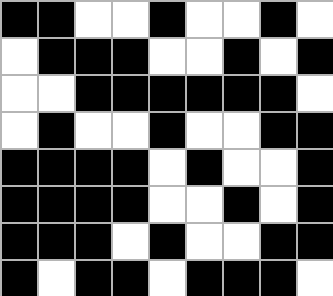[["black", "black", "white", "white", "black", "white", "white", "black", "white"], ["white", "black", "black", "black", "white", "white", "black", "white", "black"], ["white", "white", "black", "black", "black", "black", "black", "black", "white"], ["white", "black", "white", "white", "black", "white", "white", "black", "black"], ["black", "black", "black", "black", "white", "black", "white", "white", "black"], ["black", "black", "black", "black", "white", "white", "black", "white", "black"], ["black", "black", "black", "white", "black", "white", "white", "black", "black"], ["black", "white", "black", "black", "white", "black", "black", "black", "white"]]